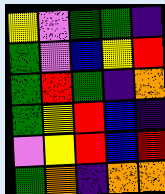[["yellow", "violet", "green", "green", "indigo"], ["green", "violet", "blue", "yellow", "red"], ["green", "red", "green", "indigo", "orange"], ["green", "yellow", "red", "blue", "indigo"], ["violet", "yellow", "red", "blue", "red"], ["green", "orange", "indigo", "orange", "orange"]]